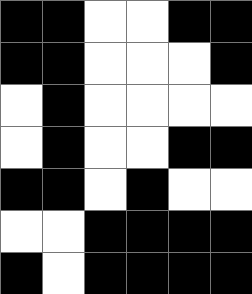[["black", "black", "white", "white", "black", "black"], ["black", "black", "white", "white", "white", "black"], ["white", "black", "white", "white", "white", "white"], ["white", "black", "white", "white", "black", "black"], ["black", "black", "white", "black", "white", "white"], ["white", "white", "black", "black", "black", "black"], ["black", "white", "black", "black", "black", "black"]]